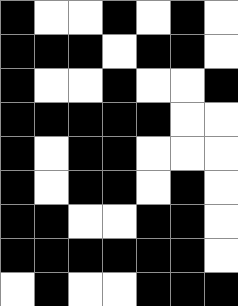[["black", "white", "white", "black", "white", "black", "white"], ["black", "black", "black", "white", "black", "black", "white"], ["black", "white", "white", "black", "white", "white", "black"], ["black", "black", "black", "black", "black", "white", "white"], ["black", "white", "black", "black", "white", "white", "white"], ["black", "white", "black", "black", "white", "black", "white"], ["black", "black", "white", "white", "black", "black", "white"], ["black", "black", "black", "black", "black", "black", "white"], ["white", "black", "white", "white", "black", "black", "black"]]